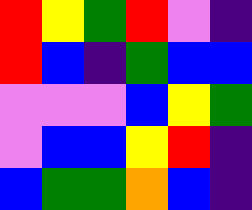[["red", "yellow", "green", "red", "violet", "indigo"], ["red", "blue", "indigo", "green", "blue", "blue"], ["violet", "violet", "violet", "blue", "yellow", "green"], ["violet", "blue", "blue", "yellow", "red", "indigo"], ["blue", "green", "green", "orange", "blue", "indigo"]]